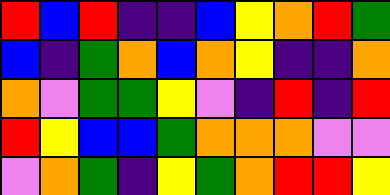[["red", "blue", "red", "indigo", "indigo", "blue", "yellow", "orange", "red", "green"], ["blue", "indigo", "green", "orange", "blue", "orange", "yellow", "indigo", "indigo", "orange"], ["orange", "violet", "green", "green", "yellow", "violet", "indigo", "red", "indigo", "red"], ["red", "yellow", "blue", "blue", "green", "orange", "orange", "orange", "violet", "violet"], ["violet", "orange", "green", "indigo", "yellow", "green", "orange", "red", "red", "yellow"]]